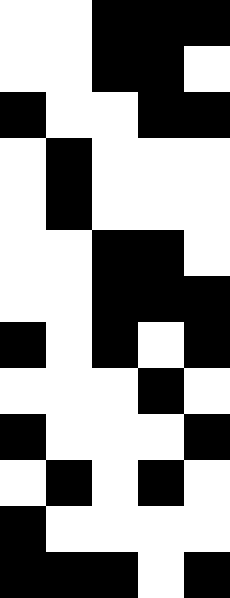[["white", "white", "black", "black", "black"], ["white", "white", "black", "black", "white"], ["black", "white", "white", "black", "black"], ["white", "black", "white", "white", "white"], ["white", "black", "white", "white", "white"], ["white", "white", "black", "black", "white"], ["white", "white", "black", "black", "black"], ["black", "white", "black", "white", "black"], ["white", "white", "white", "black", "white"], ["black", "white", "white", "white", "black"], ["white", "black", "white", "black", "white"], ["black", "white", "white", "white", "white"], ["black", "black", "black", "white", "black"]]